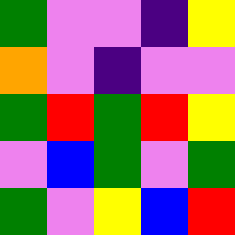[["green", "violet", "violet", "indigo", "yellow"], ["orange", "violet", "indigo", "violet", "violet"], ["green", "red", "green", "red", "yellow"], ["violet", "blue", "green", "violet", "green"], ["green", "violet", "yellow", "blue", "red"]]